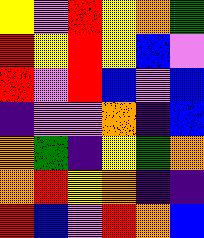[["yellow", "violet", "red", "yellow", "orange", "green"], ["red", "yellow", "red", "yellow", "blue", "violet"], ["red", "violet", "red", "blue", "violet", "blue"], ["indigo", "violet", "violet", "orange", "indigo", "blue"], ["orange", "green", "indigo", "yellow", "green", "orange"], ["orange", "red", "yellow", "orange", "indigo", "indigo"], ["red", "blue", "violet", "red", "orange", "blue"]]